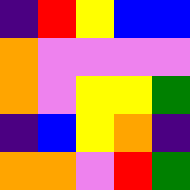[["indigo", "red", "yellow", "blue", "blue"], ["orange", "violet", "violet", "violet", "violet"], ["orange", "violet", "yellow", "yellow", "green"], ["indigo", "blue", "yellow", "orange", "indigo"], ["orange", "orange", "violet", "red", "green"]]